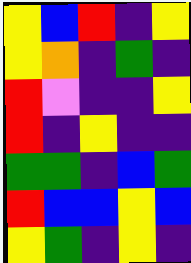[["yellow", "blue", "red", "indigo", "yellow"], ["yellow", "orange", "indigo", "green", "indigo"], ["red", "violet", "indigo", "indigo", "yellow"], ["red", "indigo", "yellow", "indigo", "indigo"], ["green", "green", "indigo", "blue", "green"], ["red", "blue", "blue", "yellow", "blue"], ["yellow", "green", "indigo", "yellow", "indigo"]]